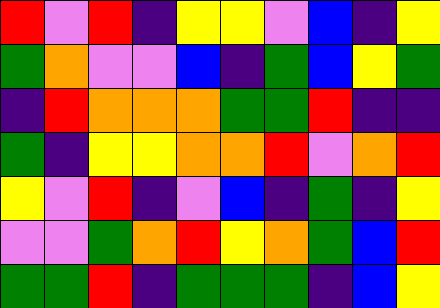[["red", "violet", "red", "indigo", "yellow", "yellow", "violet", "blue", "indigo", "yellow"], ["green", "orange", "violet", "violet", "blue", "indigo", "green", "blue", "yellow", "green"], ["indigo", "red", "orange", "orange", "orange", "green", "green", "red", "indigo", "indigo"], ["green", "indigo", "yellow", "yellow", "orange", "orange", "red", "violet", "orange", "red"], ["yellow", "violet", "red", "indigo", "violet", "blue", "indigo", "green", "indigo", "yellow"], ["violet", "violet", "green", "orange", "red", "yellow", "orange", "green", "blue", "red"], ["green", "green", "red", "indigo", "green", "green", "green", "indigo", "blue", "yellow"]]